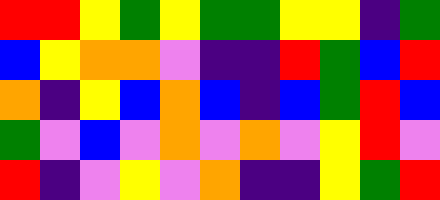[["red", "red", "yellow", "green", "yellow", "green", "green", "yellow", "yellow", "indigo", "green"], ["blue", "yellow", "orange", "orange", "violet", "indigo", "indigo", "red", "green", "blue", "red"], ["orange", "indigo", "yellow", "blue", "orange", "blue", "indigo", "blue", "green", "red", "blue"], ["green", "violet", "blue", "violet", "orange", "violet", "orange", "violet", "yellow", "red", "violet"], ["red", "indigo", "violet", "yellow", "violet", "orange", "indigo", "indigo", "yellow", "green", "red"]]